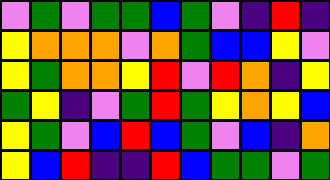[["violet", "green", "violet", "green", "green", "blue", "green", "violet", "indigo", "red", "indigo"], ["yellow", "orange", "orange", "orange", "violet", "orange", "green", "blue", "blue", "yellow", "violet"], ["yellow", "green", "orange", "orange", "yellow", "red", "violet", "red", "orange", "indigo", "yellow"], ["green", "yellow", "indigo", "violet", "green", "red", "green", "yellow", "orange", "yellow", "blue"], ["yellow", "green", "violet", "blue", "red", "blue", "green", "violet", "blue", "indigo", "orange"], ["yellow", "blue", "red", "indigo", "indigo", "red", "blue", "green", "green", "violet", "green"]]